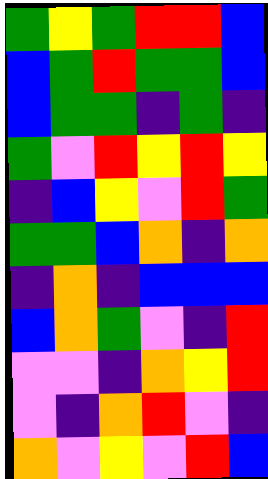[["green", "yellow", "green", "red", "red", "blue"], ["blue", "green", "red", "green", "green", "blue"], ["blue", "green", "green", "indigo", "green", "indigo"], ["green", "violet", "red", "yellow", "red", "yellow"], ["indigo", "blue", "yellow", "violet", "red", "green"], ["green", "green", "blue", "orange", "indigo", "orange"], ["indigo", "orange", "indigo", "blue", "blue", "blue"], ["blue", "orange", "green", "violet", "indigo", "red"], ["violet", "violet", "indigo", "orange", "yellow", "red"], ["violet", "indigo", "orange", "red", "violet", "indigo"], ["orange", "violet", "yellow", "violet", "red", "blue"]]